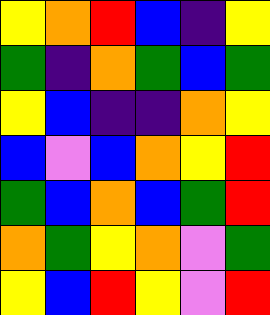[["yellow", "orange", "red", "blue", "indigo", "yellow"], ["green", "indigo", "orange", "green", "blue", "green"], ["yellow", "blue", "indigo", "indigo", "orange", "yellow"], ["blue", "violet", "blue", "orange", "yellow", "red"], ["green", "blue", "orange", "blue", "green", "red"], ["orange", "green", "yellow", "orange", "violet", "green"], ["yellow", "blue", "red", "yellow", "violet", "red"]]